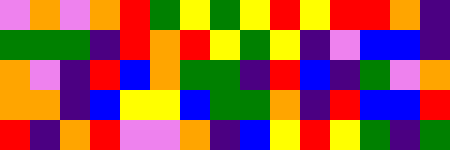[["violet", "orange", "violet", "orange", "red", "green", "yellow", "green", "yellow", "red", "yellow", "red", "red", "orange", "indigo"], ["green", "green", "green", "indigo", "red", "orange", "red", "yellow", "green", "yellow", "indigo", "violet", "blue", "blue", "indigo"], ["orange", "violet", "indigo", "red", "blue", "orange", "green", "green", "indigo", "red", "blue", "indigo", "green", "violet", "orange"], ["orange", "orange", "indigo", "blue", "yellow", "yellow", "blue", "green", "green", "orange", "indigo", "red", "blue", "blue", "red"], ["red", "indigo", "orange", "red", "violet", "violet", "orange", "indigo", "blue", "yellow", "red", "yellow", "green", "indigo", "green"]]